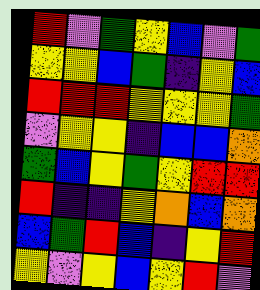[["red", "violet", "green", "yellow", "blue", "violet", "green"], ["yellow", "yellow", "blue", "green", "indigo", "yellow", "blue"], ["red", "red", "red", "yellow", "yellow", "yellow", "green"], ["violet", "yellow", "yellow", "indigo", "blue", "blue", "orange"], ["green", "blue", "yellow", "green", "yellow", "red", "red"], ["red", "indigo", "indigo", "yellow", "orange", "blue", "orange"], ["blue", "green", "red", "blue", "indigo", "yellow", "red"], ["yellow", "violet", "yellow", "blue", "yellow", "red", "violet"]]